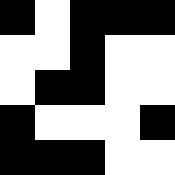[["black", "white", "black", "black", "black"], ["white", "white", "black", "white", "white"], ["white", "black", "black", "white", "white"], ["black", "white", "white", "white", "black"], ["black", "black", "black", "white", "white"]]